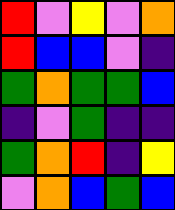[["red", "violet", "yellow", "violet", "orange"], ["red", "blue", "blue", "violet", "indigo"], ["green", "orange", "green", "green", "blue"], ["indigo", "violet", "green", "indigo", "indigo"], ["green", "orange", "red", "indigo", "yellow"], ["violet", "orange", "blue", "green", "blue"]]